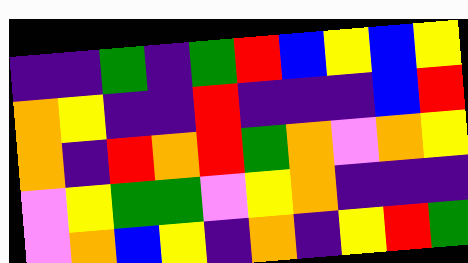[["indigo", "indigo", "green", "indigo", "green", "red", "blue", "yellow", "blue", "yellow"], ["orange", "yellow", "indigo", "indigo", "red", "indigo", "indigo", "indigo", "blue", "red"], ["orange", "indigo", "red", "orange", "red", "green", "orange", "violet", "orange", "yellow"], ["violet", "yellow", "green", "green", "violet", "yellow", "orange", "indigo", "indigo", "indigo"], ["violet", "orange", "blue", "yellow", "indigo", "orange", "indigo", "yellow", "red", "green"]]